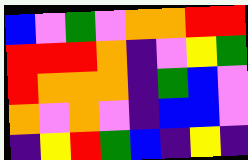[["blue", "violet", "green", "violet", "orange", "orange", "red", "red"], ["red", "red", "red", "orange", "indigo", "violet", "yellow", "green"], ["red", "orange", "orange", "orange", "indigo", "green", "blue", "violet"], ["orange", "violet", "orange", "violet", "indigo", "blue", "blue", "violet"], ["indigo", "yellow", "red", "green", "blue", "indigo", "yellow", "indigo"]]